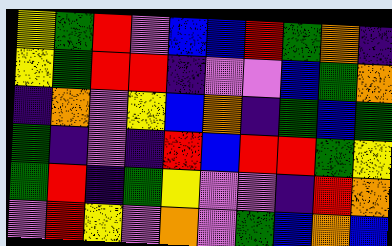[["yellow", "green", "red", "violet", "blue", "blue", "red", "green", "orange", "indigo"], ["yellow", "green", "red", "red", "indigo", "violet", "violet", "blue", "green", "orange"], ["indigo", "orange", "violet", "yellow", "blue", "orange", "indigo", "green", "blue", "green"], ["green", "indigo", "violet", "indigo", "red", "blue", "red", "red", "green", "yellow"], ["green", "red", "indigo", "green", "yellow", "violet", "violet", "indigo", "red", "orange"], ["violet", "red", "yellow", "violet", "orange", "violet", "green", "blue", "orange", "blue"]]